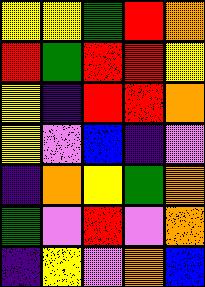[["yellow", "yellow", "green", "red", "orange"], ["red", "green", "red", "red", "yellow"], ["yellow", "indigo", "red", "red", "orange"], ["yellow", "violet", "blue", "indigo", "violet"], ["indigo", "orange", "yellow", "green", "orange"], ["green", "violet", "red", "violet", "orange"], ["indigo", "yellow", "violet", "orange", "blue"]]